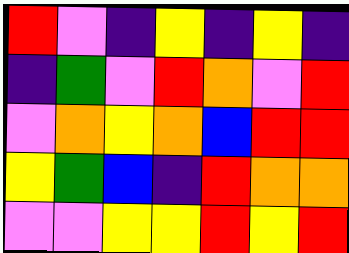[["red", "violet", "indigo", "yellow", "indigo", "yellow", "indigo"], ["indigo", "green", "violet", "red", "orange", "violet", "red"], ["violet", "orange", "yellow", "orange", "blue", "red", "red"], ["yellow", "green", "blue", "indigo", "red", "orange", "orange"], ["violet", "violet", "yellow", "yellow", "red", "yellow", "red"]]